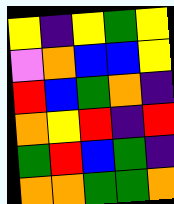[["yellow", "indigo", "yellow", "green", "yellow"], ["violet", "orange", "blue", "blue", "yellow"], ["red", "blue", "green", "orange", "indigo"], ["orange", "yellow", "red", "indigo", "red"], ["green", "red", "blue", "green", "indigo"], ["orange", "orange", "green", "green", "orange"]]